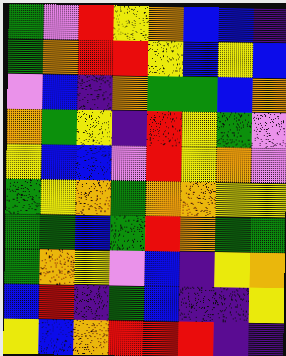[["green", "violet", "red", "yellow", "orange", "blue", "blue", "indigo"], ["green", "orange", "red", "red", "yellow", "blue", "yellow", "blue"], ["violet", "blue", "indigo", "orange", "green", "green", "blue", "orange"], ["orange", "green", "yellow", "indigo", "red", "yellow", "green", "violet"], ["yellow", "blue", "blue", "violet", "red", "yellow", "orange", "violet"], ["green", "yellow", "orange", "green", "orange", "orange", "yellow", "yellow"], ["green", "green", "blue", "green", "red", "orange", "green", "green"], ["green", "orange", "yellow", "violet", "blue", "indigo", "yellow", "orange"], ["blue", "red", "indigo", "green", "blue", "indigo", "indigo", "yellow"], ["yellow", "blue", "orange", "red", "red", "red", "indigo", "indigo"]]